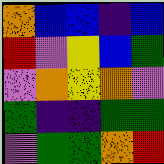[["orange", "blue", "blue", "indigo", "blue"], ["red", "violet", "yellow", "blue", "green"], ["violet", "orange", "yellow", "orange", "violet"], ["green", "indigo", "indigo", "green", "green"], ["violet", "green", "green", "orange", "red"]]